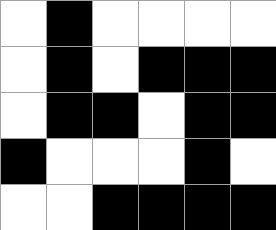[["white", "black", "white", "white", "white", "white"], ["white", "black", "white", "black", "black", "black"], ["white", "black", "black", "white", "black", "black"], ["black", "white", "white", "white", "black", "white"], ["white", "white", "black", "black", "black", "black"]]